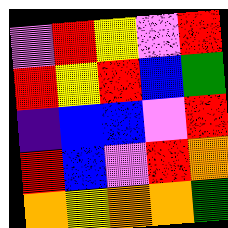[["violet", "red", "yellow", "violet", "red"], ["red", "yellow", "red", "blue", "green"], ["indigo", "blue", "blue", "violet", "red"], ["red", "blue", "violet", "red", "orange"], ["orange", "yellow", "orange", "orange", "green"]]